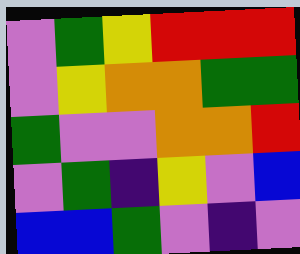[["violet", "green", "yellow", "red", "red", "red"], ["violet", "yellow", "orange", "orange", "green", "green"], ["green", "violet", "violet", "orange", "orange", "red"], ["violet", "green", "indigo", "yellow", "violet", "blue"], ["blue", "blue", "green", "violet", "indigo", "violet"]]